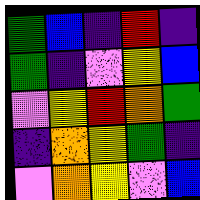[["green", "blue", "indigo", "red", "indigo"], ["green", "indigo", "violet", "yellow", "blue"], ["violet", "yellow", "red", "orange", "green"], ["indigo", "orange", "yellow", "green", "indigo"], ["violet", "orange", "yellow", "violet", "blue"]]